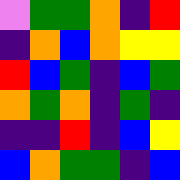[["violet", "green", "green", "orange", "indigo", "red"], ["indigo", "orange", "blue", "orange", "yellow", "yellow"], ["red", "blue", "green", "indigo", "blue", "green"], ["orange", "green", "orange", "indigo", "green", "indigo"], ["indigo", "indigo", "red", "indigo", "blue", "yellow"], ["blue", "orange", "green", "green", "indigo", "blue"]]